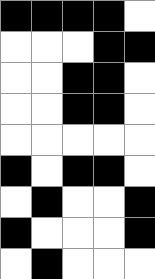[["black", "black", "black", "black", "white"], ["white", "white", "white", "black", "black"], ["white", "white", "black", "black", "white"], ["white", "white", "black", "black", "white"], ["white", "white", "white", "white", "white"], ["black", "white", "black", "black", "white"], ["white", "black", "white", "white", "black"], ["black", "white", "white", "white", "black"], ["white", "black", "white", "white", "white"]]